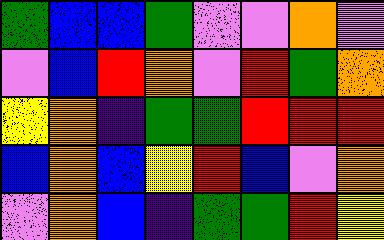[["green", "blue", "blue", "green", "violet", "violet", "orange", "violet"], ["violet", "blue", "red", "orange", "violet", "red", "green", "orange"], ["yellow", "orange", "indigo", "green", "green", "red", "red", "red"], ["blue", "orange", "blue", "yellow", "red", "blue", "violet", "orange"], ["violet", "orange", "blue", "indigo", "green", "green", "red", "yellow"]]